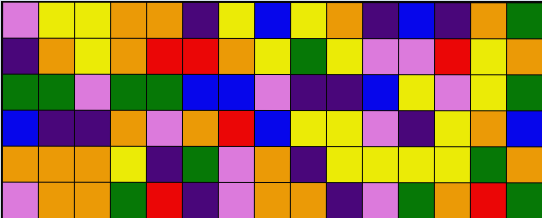[["violet", "yellow", "yellow", "orange", "orange", "indigo", "yellow", "blue", "yellow", "orange", "indigo", "blue", "indigo", "orange", "green"], ["indigo", "orange", "yellow", "orange", "red", "red", "orange", "yellow", "green", "yellow", "violet", "violet", "red", "yellow", "orange"], ["green", "green", "violet", "green", "green", "blue", "blue", "violet", "indigo", "indigo", "blue", "yellow", "violet", "yellow", "green"], ["blue", "indigo", "indigo", "orange", "violet", "orange", "red", "blue", "yellow", "yellow", "violet", "indigo", "yellow", "orange", "blue"], ["orange", "orange", "orange", "yellow", "indigo", "green", "violet", "orange", "indigo", "yellow", "yellow", "yellow", "yellow", "green", "orange"], ["violet", "orange", "orange", "green", "red", "indigo", "violet", "orange", "orange", "indigo", "violet", "green", "orange", "red", "green"]]